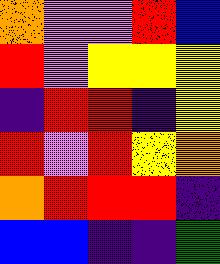[["orange", "violet", "violet", "red", "blue"], ["red", "violet", "yellow", "yellow", "yellow"], ["indigo", "red", "red", "indigo", "yellow"], ["red", "violet", "red", "yellow", "orange"], ["orange", "red", "red", "red", "indigo"], ["blue", "blue", "indigo", "indigo", "green"]]